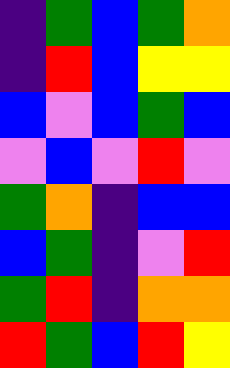[["indigo", "green", "blue", "green", "orange"], ["indigo", "red", "blue", "yellow", "yellow"], ["blue", "violet", "blue", "green", "blue"], ["violet", "blue", "violet", "red", "violet"], ["green", "orange", "indigo", "blue", "blue"], ["blue", "green", "indigo", "violet", "red"], ["green", "red", "indigo", "orange", "orange"], ["red", "green", "blue", "red", "yellow"]]